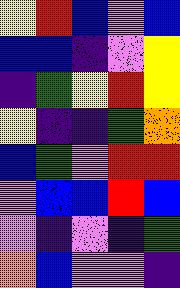[["yellow", "red", "blue", "violet", "blue"], ["blue", "blue", "indigo", "violet", "yellow"], ["indigo", "green", "yellow", "red", "yellow"], ["yellow", "indigo", "indigo", "green", "orange"], ["blue", "green", "violet", "red", "red"], ["violet", "blue", "blue", "red", "blue"], ["violet", "indigo", "violet", "indigo", "green"], ["orange", "blue", "violet", "violet", "indigo"]]